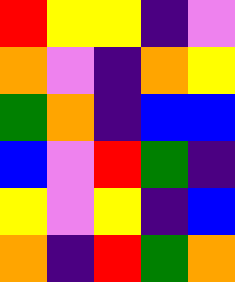[["red", "yellow", "yellow", "indigo", "violet"], ["orange", "violet", "indigo", "orange", "yellow"], ["green", "orange", "indigo", "blue", "blue"], ["blue", "violet", "red", "green", "indigo"], ["yellow", "violet", "yellow", "indigo", "blue"], ["orange", "indigo", "red", "green", "orange"]]